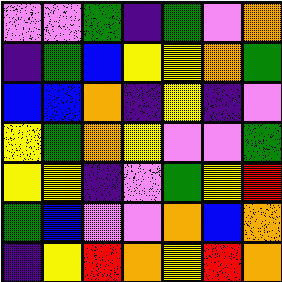[["violet", "violet", "green", "indigo", "green", "violet", "orange"], ["indigo", "green", "blue", "yellow", "yellow", "orange", "green"], ["blue", "blue", "orange", "indigo", "yellow", "indigo", "violet"], ["yellow", "green", "orange", "yellow", "violet", "violet", "green"], ["yellow", "yellow", "indigo", "violet", "green", "yellow", "red"], ["green", "blue", "violet", "violet", "orange", "blue", "orange"], ["indigo", "yellow", "red", "orange", "yellow", "red", "orange"]]